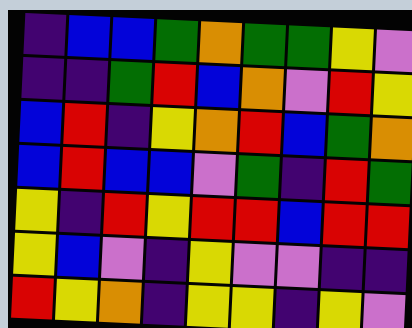[["indigo", "blue", "blue", "green", "orange", "green", "green", "yellow", "violet"], ["indigo", "indigo", "green", "red", "blue", "orange", "violet", "red", "yellow"], ["blue", "red", "indigo", "yellow", "orange", "red", "blue", "green", "orange"], ["blue", "red", "blue", "blue", "violet", "green", "indigo", "red", "green"], ["yellow", "indigo", "red", "yellow", "red", "red", "blue", "red", "red"], ["yellow", "blue", "violet", "indigo", "yellow", "violet", "violet", "indigo", "indigo"], ["red", "yellow", "orange", "indigo", "yellow", "yellow", "indigo", "yellow", "violet"]]